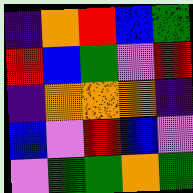[["indigo", "orange", "red", "blue", "green"], ["red", "blue", "green", "violet", "red"], ["indigo", "orange", "orange", "orange", "indigo"], ["blue", "violet", "red", "blue", "violet"], ["violet", "green", "green", "orange", "green"]]